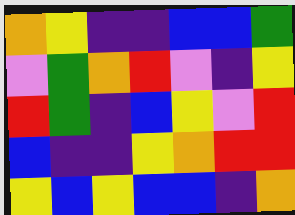[["orange", "yellow", "indigo", "indigo", "blue", "blue", "green"], ["violet", "green", "orange", "red", "violet", "indigo", "yellow"], ["red", "green", "indigo", "blue", "yellow", "violet", "red"], ["blue", "indigo", "indigo", "yellow", "orange", "red", "red"], ["yellow", "blue", "yellow", "blue", "blue", "indigo", "orange"]]